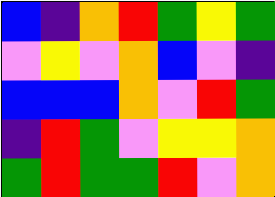[["blue", "indigo", "orange", "red", "green", "yellow", "green"], ["violet", "yellow", "violet", "orange", "blue", "violet", "indigo"], ["blue", "blue", "blue", "orange", "violet", "red", "green"], ["indigo", "red", "green", "violet", "yellow", "yellow", "orange"], ["green", "red", "green", "green", "red", "violet", "orange"]]